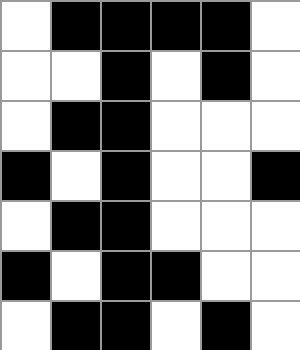[["white", "black", "black", "black", "black", "white"], ["white", "white", "black", "white", "black", "white"], ["white", "black", "black", "white", "white", "white"], ["black", "white", "black", "white", "white", "black"], ["white", "black", "black", "white", "white", "white"], ["black", "white", "black", "black", "white", "white"], ["white", "black", "black", "white", "black", "white"]]